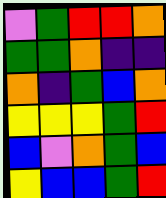[["violet", "green", "red", "red", "orange"], ["green", "green", "orange", "indigo", "indigo"], ["orange", "indigo", "green", "blue", "orange"], ["yellow", "yellow", "yellow", "green", "red"], ["blue", "violet", "orange", "green", "blue"], ["yellow", "blue", "blue", "green", "red"]]